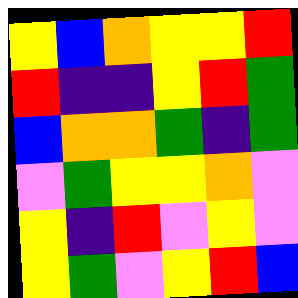[["yellow", "blue", "orange", "yellow", "yellow", "red"], ["red", "indigo", "indigo", "yellow", "red", "green"], ["blue", "orange", "orange", "green", "indigo", "green"], ["violet", "green", "yellow", "yellow", "orange", "violet"], ["yellow", "indigo", "red", "violet", "yellow", "violet"], ["yellow", "green", "violet", "yellow", "red", "blue"]]